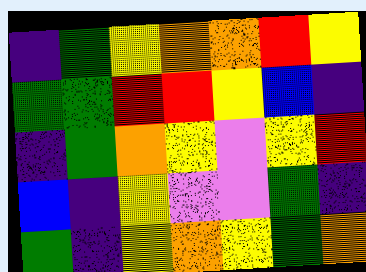[["indigo", "green", "yellow", "orange", "orange", "red", "yellow"], ["green", "green", "red", "red", "yellow", "blue", "indigo"], ["indigo", "green", "orange", "yellow", "violet", "yellow", "red"], ["blue", "indigo", "yellow", "violet", "violet", "green", "indigo"], ["green", "indigo", "yellow", "orange", "yellow", "green", "orange"]]